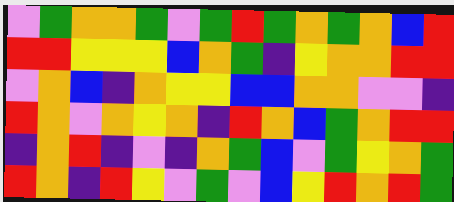[["violet", "green", "orange", "orange", "green", "violet", "green", "red", "green", "orange", "green", "orange", "blue", "red"], ["red", "red", "yellow", "yellow", "yellow", "blue", "orange", "green", "indigo", "yellow", "orange", "orange", "red", "red"], ["violet", "orange", "blue", "indigo", "orange", "yellow", "yellow", "blue", "blue", "orange", "orange", "violet", "violet", "indigo"], ["red", "orange", "violet", "orange", "yellow", "orange", "indigo", "red", "orange", "blue", "green", "orange", "red", "red"], ["indigo", "orange", "red", "indigo", "violet", "indigo", "orange", "green", "blue", "violet", "green", "yellow", "orange", "green"], ["red", "orange", "indigo", "red", "yellow", "violet", "green", "violet", "blue", "yellow", "red", "orange", "red", "green"]]